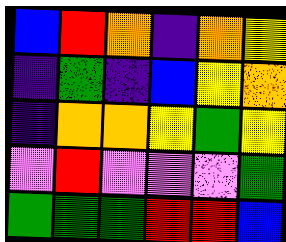[["blue", "red", "orange", "indigo", "orange", "yellow"], ["indigo", "green", "indigo", "blue", "yellow", "orange"], ["indigo", "orange", "orange", "yellow", "green", "yellow"], ["violet", "red", "violet", "violet", "violet", "green"], ["green", "green", "green", "red", "red", "blue"]]